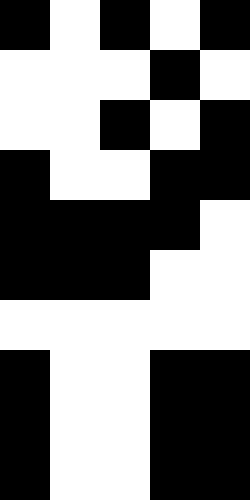[["black", "white", "black", "white", "black"], ["white", "white", "white", "black", "white"], ["white", "white", "black", "white", "black"], ["black", "white", "white", "black", "black"], ["black", "black", "black", "black", "white"], ["black", "black", "black", "white", "white"], ["white", "white", "white", "white", "white"], ["black", "white", "white", "black", "black"], ["black", "white", "white", "black", "black"], ["black", "white", "white", "black", "black"]]